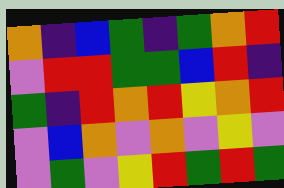[["orange", "indigo", "blue", "green", "indigo", "green", "orange", "red"], ["violet", "red", "red", "green", "green", "blue", "red", "indigo"], ["green", "indigo", "red", "orange", "red", "yellow", "orange", "red"], ["violet", "blue", "orange", "violet", "orange", "violet", "yellow", "violet"], ["violet", "green", "violet", "yellow", "red", "green", "red", "green"]]